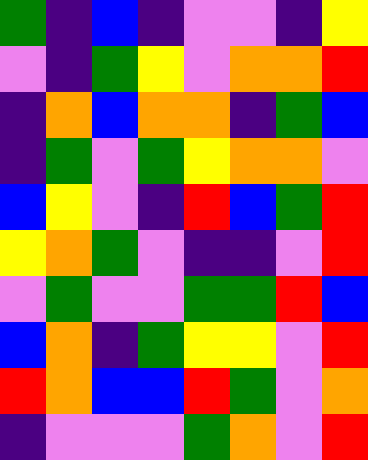[["green", "indigo", "blue", "indigo", "violet", "violet", "indigo", "yellow"], ["violet", "indigo", "green", "yellow", "violet", "orange", "orange", "red"], ["indigo", "orange", "blue", "orange", "orange", "indigo", "green", "blue"], ["indigo", "green", "violet", "green", "yellow", "orange", "orange", "violet"], ["blue", "yellow", "violet", "indigo", "red", "blue", "green", "red"], ["yellow", "orange", "green", "violet", "indigo", "indigo", "violet", "red"], ["violet", "green", "violet", "violet", "green", "green", "red", "blue"], ["blue", "orange", "indigo", "green", "yellow", "yellow", "violet", "red"], ["red", "orange", "blue", "blue", "red", "green", "violet", "orange"], ["indigo", "violet", "violet", "violet", "green", "orange", "violet", "red"]]